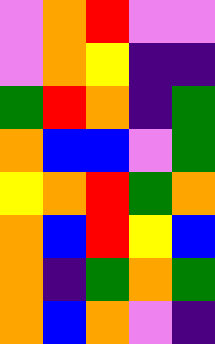[["violet", "orange", "red", "violet", "violet"], ["violet", "orange", "yellow", "indigo", "indigo"], ["green", "red", "orange", "indigo", "green"], ["orange", "blue", "blue", "violet", "green"], ["yellow", "orange", "red", "green", "orange"], ["orange", "blue", "red", "yellow", "blue"], ["orange", "indigo", "green", "orange", "green"], ["orange", "blue", "orange", "violet", "indigo"]]